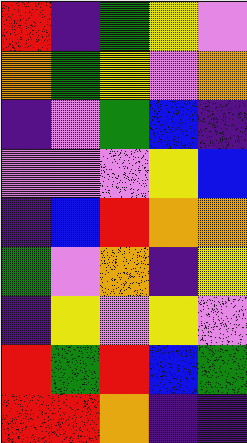[["red", "indigo", "green", "yellow", "violet"], ["orange", "green", "yellow", "violet", "orange"], ["indigo", "violet", "green", "blue", "indigo"], ["violet", "violet", "violet", "yellow", "blue"], ["indigo", "blue", "red", "orange", "orange"], ["green", "violet", "orange", "indigo", "yellow"], ["indigo", "yellow", "violet", "yellow", "violet"], ["red", "green", "red", "blue", "green"], ["red", "red", "orange", "indigo", "indigo"]]